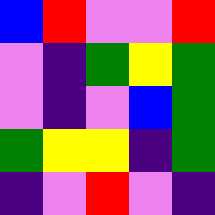[["blue", "red", "violet", "violet", "red"], ["violet", "indigo", "green", "yellow", "green"], ["violet", "indigo", "violet", "blue", "green"], ["green", "yellow", "yellow", "indigo", "green"], ["indigo", "violet", "red", "violet", "indigo"]]